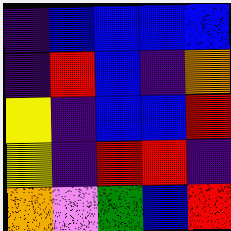[["indigo", "blue", "blue", "blue", "blue"], ["indigo", "red", "blue", "indigo", "orange"], ["yellow", "indigo", "blue", "blue", "red"], ["yellow", "indigo", "red", "red", "indigo"], ["orange", "violet", "green", "blue", "red"]]